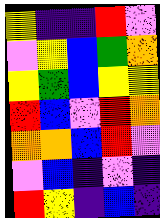[["yellow", "indigo", "indigo", "red", "violet"], ["violet", "yellow", "blue", "green", "orange"], ["yellow", "green", "blue", "yellow", "yellow"], ["red", "blue", "violet", "red", "orange"], ["orange", "orange", "blue", "red", "violet"], ["violet", "blue", "indigo", "violet", "indigo"], ["red", "yellow", "indigo", "blue", "indigo"]]